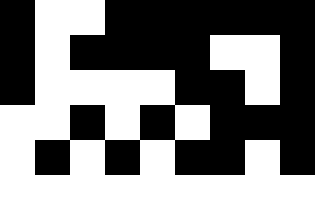[["black", "white", "white", "black", "black", "black", "black", "black", "black"], ["black", "white", "black", "black", "black", "black", "white", "white", "black"], ["black", "white", "white", "white", "white", "black", "black", "white", "black"], ["white", "white", "black", "white", "black", "white", "black", "black", "black"], ["white", "black", "white", "black", "white", "black", "black", "white", "black"], ["white", "white", "white", "white", "white", "white", "white", "white", "white"]]